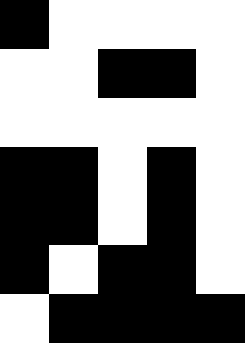[["black", "white", "white", "white", "white"], ["white", "white", "black", "black", "white"], ["white", "white", "white", "white", "white"], ["black", "black", "white", "black", "white"], ["black", "black", "white", "black", "white"], ["black", "white", "black", "black", "white"], ["white", "black", "black", "black", "black"]]